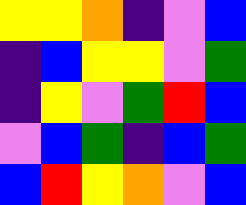[["yellow", "yellow", "orange", "indigo", "violet", "blue"], ["indigo", "blue", "yellow", "yellow", "violet", "green"], ["indigo", "yellow", "violet", "green", "red", "blue"], ["violet", "blue", "green", "indigo", "blue", "green"], ["blue", "red", "yellow", "orange", "violet", "blue"]]